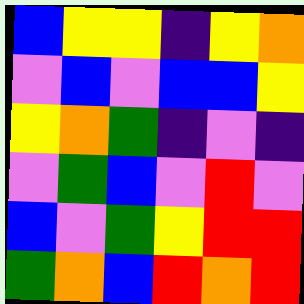[["blue", "yellow", "yellow", "indigo", "yellow", "orange"], ["violet", "blue", "violet", "blue", "blue", "yellow"], ["yellow", "orange", "green", "indigo", "violet", "indigo"], ["violet", "green", "blue", "violet", "red", "violet"], ["blue", "violet", "green", "yellow", "red", "red"], ["green", "orange", "blue", "red", "orange", "red"]]